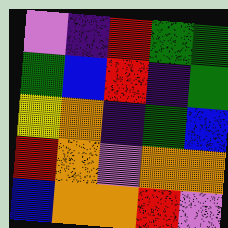[["violet", "indigo", "red", "green", "green"], ["green", "blue", "red", "indigo", "green"], ["yellow", "orange", "indigo", "green", "blue"], ["red", "orange", "violet", "orange", "orange"], ["blue", "orange", "orange", "red", "violet"]]